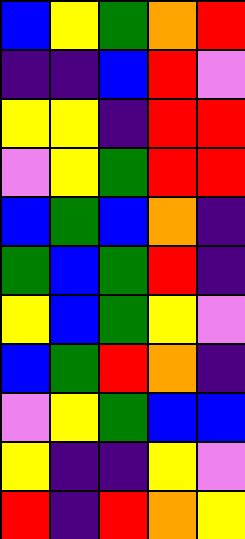[["blue", "yellow", "green", "orange", "red"], ["indigo", "indigo", "blue", "red", "violet"], ["yellow", "yellow", "indigo", "red", "red"], ["violet", "yellow", "green", "red", "red"], ["blue", "green", "blue", "orange", "indigo"], ["green", "blue", "green", "red", "indigo"], ["yellow", "blue", "green", "yellow", "violet"], ["blue", "green", "red", "orange", "indigo"], ["violet", "yellow", "green", "blue", "blue"], ["yellow", "indigo", "indigo", "yellow", "violet"], ["red", "indigo", "red", "orange", "yellow"]]